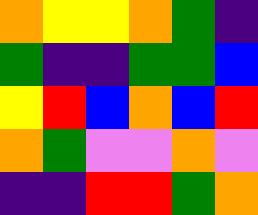[["orange", "yellow", "yellow", "orange", "green", "indigo"], ["green", "indigo", "indigo", "green", "green", "blue"], ["yellow", "red", "blue", "orange", "blue", "red"], ["orange", "green", "violet", "violet", "orange", "violet"], ["indigo", "indigo", "red", "red", "green", "orange"]]